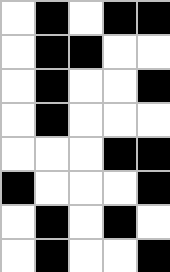[["white", "black", "white", "black", "black"], ["white", "black", "black", "white", "white"], ["white", "black", "white", "white", "black"], ["white", "black", "white", "white", "white"], ["white", "white", "white", "black", "black"], ["black", "white", "white", "white", "black"], ["white", "black", "white", "black", "white"], ["white", "black", "white", "white", "black"]]